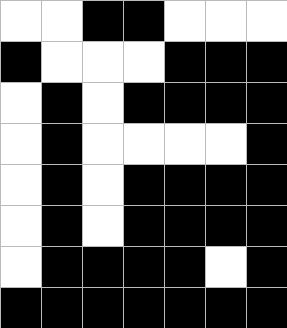[["white", "white", "black", "black", "white", "white", "white"], ["black", "white", "white", "white", "black", "black", "black"], ["white", "black", "white", "black", "black", "black", "black"], ["white", "black", "white", "white", "white", "white", "black"], ["white", "black", "white", "black", "black", "black", "black"], ["white", "black", "white", "black", "black", "black", "black"], ["white", "black", "black", "black", "black", "white", "black"], ["black", "black", "black", "black", "black", "black", "black"]]